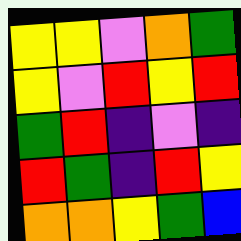[["yellow", "yellow", "violet", "orange", "green"], ["yellow", "violet", "red", "yellow", "red"], ["green", "red", "indigo", "violet", "indigo"], ["red", "green", "indigo", "red", "yellow"], ["orange", "orange", "yellow", "green", "blue"]]